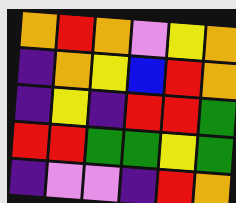[["orange", "red", "orange", "violet", "yellow", "orange"], ["indigo", "orange", "yellow", "blue", "red", "orange"], ["indigo", "yellow", "indigo", "red", "red", "green"], ["red", "red", "green", "green", "yellow", "green"], ["indigo", "violet", "violet", "indigo", "red", "orange"]]